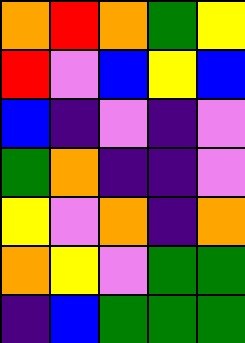[["orange", "red", "orange", "green", "yellow"], ["red", "violet", "blue", "yellow", "blue"], ["blue", "indigo", "violet", "indigo", "violet"], ["green", "orange", "indigo", "indigo", "violet"], ["yellow", "violet", "orange", "indigo", "orange"], ["orange", "yellow", "violet", "green", "green"], ["indigo", "blue", "green", "green", "green"]]